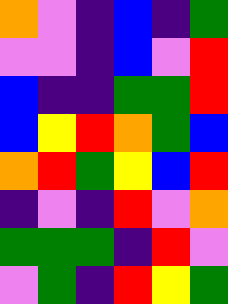[["orange", "violet", "indigo", "blue", "indigo", "green"], ["violet", "violet", "indigo", "blue", "violet", "red"], ["blue", "indigo", "indigo", "green", "green", "red"], ["blue", "yellow", "red", "orange", "green", "blue"], ["orange", "red", "green", "yellow", "blue", "red"], ["indigo", "violet", "indigo", "red", "violet", "orange"], ["green", "green", "green", "indigo", "red", "violet"], ["violet", "green", "indigo", "red", "yellow", "green"]]